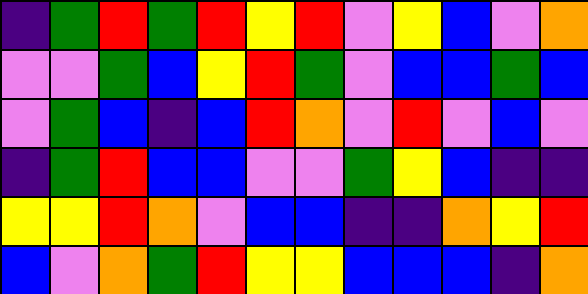[["indigo", "green", "red", "green", "red", "yellow", "red", "violet", "yellow", "blue", "violet", "orange"], ["violet", "violet", "green", "blue", "yellow", "red", "green", "violet", "blue", "blue", "green", "blue"], ["violet", "green", "blue", "indigo", "blue", "red", "orange", "violet", "red", "violet", "blue", "violet"], ["indigo", "green", "red", "blue", "blue", "violet", "violet", "green", "yellow", "blue", "indigo", "indigo"], ["yellow", "yellow", "red", "orange", "violet", "blue", "blue", "indigo", "indigo", "orange", "yellow", "red"], ["blue", "violet", "orange", "green", "red", "yellow", "yellow", "blue", "blue", "blue", "indigo", "orange"]]